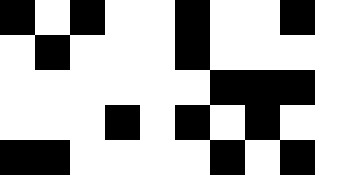[["black", "white", "black", "white", "white", "black", "white", "white", "black", "white"], ["white", "black", "white", "white", "white", "black", "white", "white", "white", "white"], ["white", "white", "white", "white", "white", "white", "black", "black", "black", "white"], ["white", "white", "white", "black", "white", "black", "white", "black", "white", "white"], ["black", "black", "white", "white", "white", "white", "black", "white", "black", "white"]]